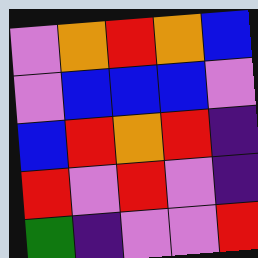[["violet", "orange", "red", "orange", "blue"], ["violet", "blue", "blue", "blue", "violet"], ["blue", "red", "orange", "red", "indigo"], ["red", "violet", "red", "violet", "indigo"], ["green", "indigo", "violet", "violet", "red"]]